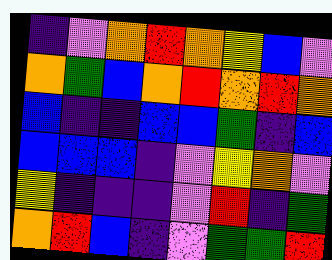[["indigo", "violet", "orange", "red", "orange", "yellow", "blue", "violet"], ["orange", "green", "blue", "orange", "red", "orange", "red", "orange"], ["blue", "indigo", "indigo", "blue", "blue", "green", "indigo", "blue"], ["blue", "blue", "blue", "indigo", "violet", "yellow", "orange", "violet"], ["yellow", "indigo", "indigo", "indigo", "violet", "red", "indigo", "green"], ["orange", "red", "blue", "indigo", "violet", "green", "green", "red"]]